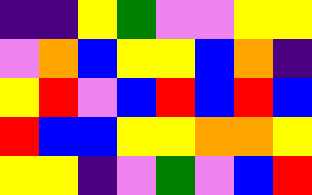[["indigo", "indigo", "yellow", "green", "violet", "violet", "yellow", "yellow"], ["violet", "orange", "blue", "yellow", "yellow", "blue", "orange", "indigo"], ["yellow", "red", "violet", "blue", "red", "blue", "red", "blue"], ["red", "blue", "blue", "yellow", "yellow", "orange", "orange", "yellow"], ["yellow", "yellow", "indigo", "violet", "green", "violet", "blue", "red"]]